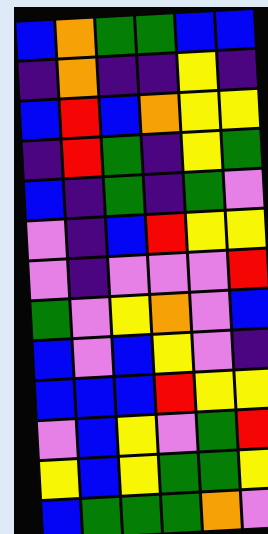[["blue", "orange", "green", "green", "blue", "blue"], ["indigo", "orange", "indigo", "indigo", "yellow", "indigo"], ["blue", "red", "blue", "orange", "yellow", "yellow"], ["indigo", "red", "green", "indigo", "yellow", "green"], ["blue", "indigo", "green", "indigo", "green", "violet"], ["violet", "indigo", "blue", "red", "yellow", "yellow"], ["violet", "indigo", "violet", "violet", "violet", "red"], ["green", "violet", "yellow", "orange", "violet", "blue"], ["blue", "violet", "blue", "yellow", "violet", "indigo"], ["blue", "blue", "blue", "red", "yellow", "yellow"], ["violet", "blue", "yellow", "violet", "green", "red"], ["yellow", "blue", "yellow", "green", "green", "yellow"], ["blue", "green", "green", "green", "orange", "violet"]]